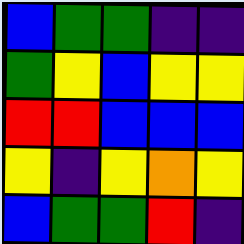[["blue", "green", "green", "indigo", "indigo"], ["green", "yellow", "blue", "yellow", "yellow"], ["red", "red", "blue", "blue", "blue"], ["yellow", "indigo", "yellow", "orange", "yellow"], ["blue", "green", "green", "red", "indigo"]]